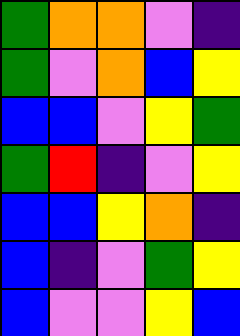[["green", "orange", "orange", "violet", "indigo"], ["green", "violet", "orange", "blue", "yellow"], ["blue", "blue", "violet", "yellow", "green"], ["green", "red", "indigo", "violet", "yellow"], ["blue", "blue", "yellow", "orange", "indigo"], ["blue", "indigo", "violet", "green", "yellow"], ["blue", "violet", "violet", "yellow", "blue"]]